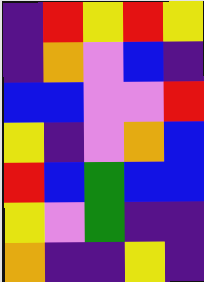[["indigo", "red", "yellow", "red", "yellow"], ["indigo", "orange", "violet", "blue", "indigo"], ["blue", "blue", "violet", "violet", "red"], ["yellow", "indigo", "violet", "orange", "blue"], ["red", "blue", "green", "blue", "blue"], ["yellow", "violet", "green", "indigo", "indigo"], ["orange", "indigo", "indigo", "yellow", "indigo"]]